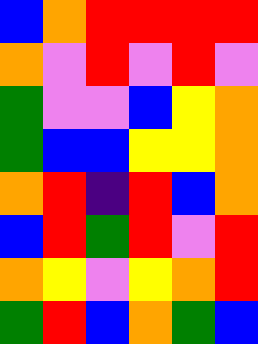[["blue", "orange", "red", "red", "red", "red"], ["orange", "violet", "red", "violet", "red", "violet"], ["green", "violet", "violet", "blue", "yellow", "orange"], ["green", "blue", "blue", "yellow", "yellow", "orange"], ["orange", "red", "indigo", "red", "blue", "orange"], ["blue", "red", "green", "red", "violet", "red"], ["orange", "yellow", "violet", "yellow", "orange", "red"], ["green", "red", "blue", "orange", "green", "blue"]]